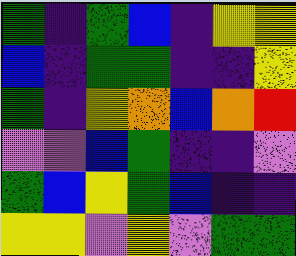[["green", "indigo", "green", "blue", "indigo", "yellow", "yellow"], ["blue", "indigo", "green", "green", "indigo", "indigo", "yellow"], ["green", "indigo", "yellow", "orange", "blue", "orange", "red"], ["violet", "violet", "blue", "green", "indigo", "indigo", "violet"], ["green", "blue", "yellow", "green", "blue", "indigo", "indigo"], ["yellow", "yellow", "violet", "yellow", "violet", "green", "green"]]